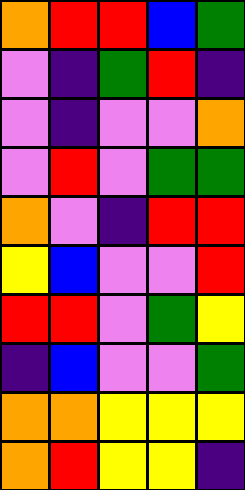[["orange", "red", "red", "blue", "green"], ["violet", "indigo", "green", "red", "indigo"], ["violet", "indigo", "violet", "violet", "orange"], ["violet", "red", "violet", "green", "green"], ["orange", "violet", "indigo", "red", "red"], ["yellow", "blue", "violet", "violet", "red"], ["red", "red", "violet", "green", "yellow"], ["indigo", "blue", "violet", "violet", "green"], ["orange", "orange", "yellow", "yellow", "yellow"], ["orange", "red", "yellow", "yellow", "indigo"]]